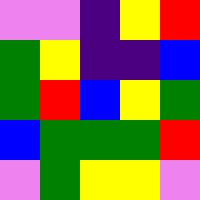[["violet", "violet", "indigo", "yellow", "red"], ["green", "yellow", "indigo", "indigo", "blue"], ["green", "red", "blue", "yellow", "green"], ["blue", "green", "green", "green", "red"], ["violet", "green", "yellow", "yellow", "violet"]]